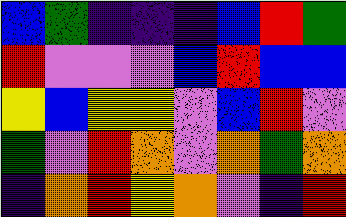[["blue", "green", "indigo", "indigo", "indigo", "blue", "red", "green"], ["red", "violet", "violet", "violet", "blue", "red", "blue", "blue"], ["yellow", "blue", "yellow", "yellow", "violet", "blue", "red", "violet"], ["green", "violet", "red", "orange", "violet", "orange", "green", "orange"], ["indigo", "orange", "red", "yellow", "orange", "violet", "indigo", "red"]]